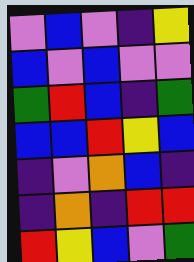[["violet", "blue", "violet", "indigo", "yellow"], ["blue", "violet", "blue", "violet", "violet"], ["green", "red", "blue", "indigo", "green"], ["blue", "blue", "red", "yellow", "blue"], ["indigo", "violet", "orange", "blue", "indigo"], ["indigo", "orange", "indigo", "red", "red"], ["red", "yellow", "blue", "violet", "green"]]